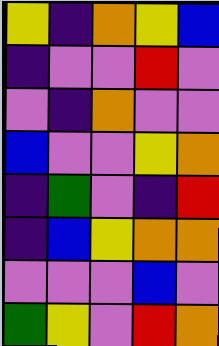[["yellow", "indigo", "orange", "yellow", "blue"], ["indigo", "violet", "violet", "red", "violet"], ["violet", "indigo", "orange", "violet", "violet"], ["blue", "violet", "violet", "yellow", "orange"], ["indigo", "green", "violet", "indigo", "red"], ["indigo", "blue", "yellow", "orange", "orange"], ["violet", "violet", "violet", "blue", "violet"], ["green", "yellow", "violet", "red", "orange"]]